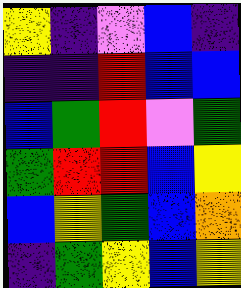[["yellow", "indigo", "violet", "blue", "indigo"], ["indigo", "indigo", "red", "blue", "blue"], ["blue", "green", "red", "violet", "green"], ["green", "red", "red", "blue", "yellow"], ["blue", "yellow", "green", "blue", "orange"], ["indigo", "green", "yellow", "blue", "yellow"]]